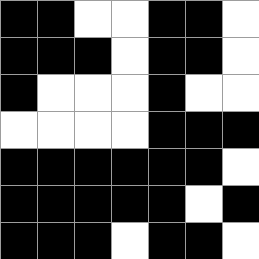[["black", "black", "white", "white", "black", "black", "white"], ["black", "black", "black", "white", "black", "black", "white"], ["black", "white", "white", "white", "black", "white", "white"], ["white", "white", "white", "white", "black", "black", "black"], ["black", "black", "black", "black", "black", "black", "white"], ["black", "black", "black", "black", "black", "white", "black"], ["black", "black", "black", "white", "black", "black", "white"]]